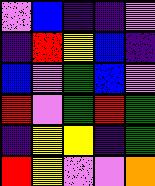[["violet", "blue", "indigo", "indigo", "violet"], ["indigo", "red", "yellow", "blue", "indigo"], ["blue", "violet", "green", "blue", "violet"], ["red", "violet", "green", "red", "green"], ["indigo", "yellow", "yellow", "indigo", "green"], ["red", "yellow", "violet", "violet", "orange"]]